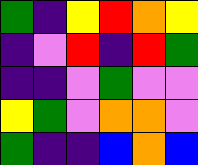[["green", "indigo", "yellow", "red", "orange", "yellow"], ["indigo", "violet", "red", "indigo", "red", "green"], ["indigo", "indigo", "violet", "green", "violet", "violet"], ["yellow", "green", "violet", "orange", "orange", "violet"], ["green", "indigo", "indigo", "blue", "orange", "blue"]]